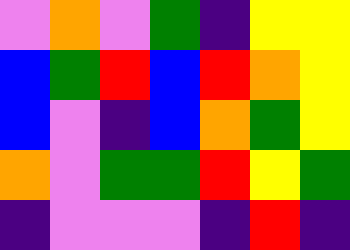[["violet", "orange", "violet", "green", "indigo", "yellow", "yellow"], ["blue", "green", "red", "blue", "red", "orange", "yellow"], ["blue", "violet", "indigo", "blue", "orange", "green", "yellow"], ["orange", "violet", "green", "green", "red", "yellow", "green"], ["indigo", "violet", "violet", "violet", "indigo", "red", "indigo"]]